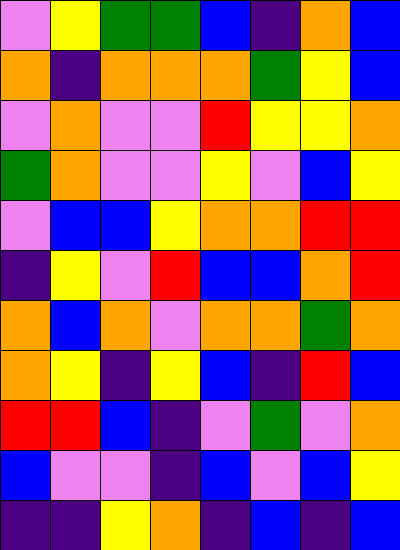[["violet", "yellow", "green", "green", "blue", "indigo", "orange", "blue"], ["orange", "indigo", "orange", "orange", "orange", "green", "yellow", "blue"], ["violet", "orange", "violet", "violet", "red", "yellow", "yellow", "orange"], ["green", "orange", "violet", "violet", "yellow", "violet", "blue", "yellow"], ["violet", "blue", "blue", "yellow", "orange", "orange", "red", "red"], ["indigo", "yellow", "violet", "red", "blue", "blue", "orange", "red"], ["orange", "blue", "orange", "violet", "orange", "orange", "green", "orange"], ["orange", "yellow", "indigo", "yellow", "blue", "indigo", "red", "blue"], ["red", "red", "blue", "indigo", "violet", "green", "violet", "orange"], ["blue", "violet", "violet", "indigo", "blue", "violet", "blue", "yellow"], ["indigo", "indigo", "yellow", "orange", "indigo", "blue", "indigo", "blue"]]